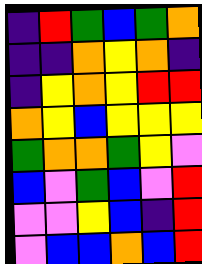[["indigo", "red", "green", "blue", "green", "orange"], ["indigo", "indigo", "orange", "yellow", "orange", "indigo"], ["indigo", "yellow", "orange", "yellow", "red", "red"], ["orange", "yellow", "blue", "yellow", "yellow", "yellow"], ["green", "orange", "orange", "green", "yellow", "violet"], ["blue", "violet", "green", "blue", "violet", "red"], ["violet", "violet", "yellow", "blue", "indigo", "red"], ["violet", "blue", "blue", "orange", "blue", "red"]]